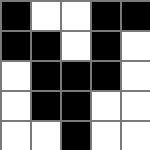[["black", "white", "white", "black", "black"], ["black", "black", "white", "black", "white"], ["white", "black", "black", "black", "white"], ["white", "black", "black", "white", "white"], ["white", "white", "black", "white", "white"]]